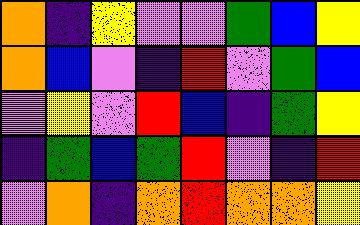[["orange", "indigo", "yellow", "violet", "violet", "green", "blue", "yellow"], ["orange", "blue", "violet", "indigo", "red", "violet", "green", "blue"], ["violet", "yellow", "violet", "red", "blue", "indigo", "green", "yellow"], ["indigo", "green", "blue", "green", "red", "violet", "indigo", "red"], ["violet", "orange", "indigo", "orange", "red", "orange", "orange", "yellow"]]